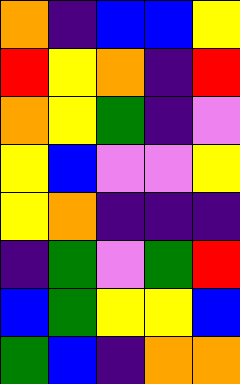[["orange", "indigo", "blue", "blue", "yellow"], ["red", "yellow", "orange", "indigo", "red"], ["orange", "yellow", "green", "indigo", "violet"], ["yellow", "blue", "violet", "violet", "yellow"], ["yellow", "orange", "indigo", "indigo", "indigo"], ["indigo", "green", "violet", "green", "red"], ["blue", "green", "yellow", "yellow", "blue"], ["green", "blue", "indigo", "orange", "orange"]]